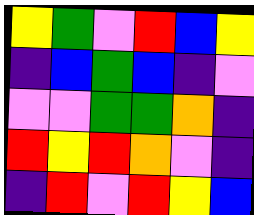[["yellow", "green", "violet", "red", "blue", "yellow"], ["indigo", "blue", "green", "blue", "indigo", "violet"], ["violet", "violet", "green", "green", "orange", "indigo"], ["red", "yellow", "red", "orange", "violet", "indigo"], ["indigo", "red", "violet", "red", "yellow", "blue"]]